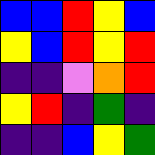[["blue", "blue", "red", "yellow", "blue"], ["yellow", "blue", "red", "yellow", "red"], ["indigo", "indigo", "violet", "orange", "red"], ["yellow", "red", "indigo", "green", "indigo"], ["indigo", "indigo", "blue", "yellow", "green"]]